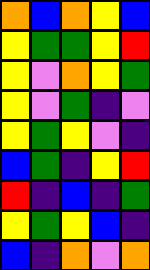[["orange", "blue", "orange", "yellow", "blue"], ["yellow", "green", "green", "yellow", "red"], ["yellow", "violet", "orange", "yellow", "green"], ["yellow", "violet", "green", "indigo", "violet"], ["yellow", "green", "yellow", "violet", "indigo"], ["blue", "green", "indigo", "yellow", "red"], ["red", "indigo", "blue", "indigo", "green"], ["yellow", "green", "yellow", "blue", "indigo"], ["blue", "indigo", "orange", "violet", "orange"]]